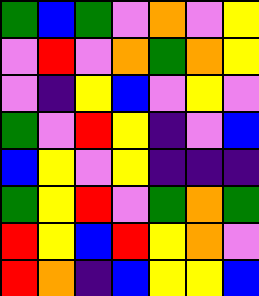[["green", "blue", "green", "violet", "orange", "violet", "yellow"], ["violet", "red", "violet", "orange", "green", "orange", "yellow"], ["violet", "indigo", "yellow", "blue", "violet", "yellow", "violet"], ["green", "violet", "red", "yellow", "indigo", "violet", "blue"], ["blue", "yellow", "violet", "yellow", "indigo", "indigo", "indigo"], ["green", "yellow", "red", "violet", "green", "orange", "green"], ["red", "yellow", "blue", "red", "yellow", "orange", "violet"], ["red", "orange", "indigo", "blue", "yellow", "yellow", "blue"]]